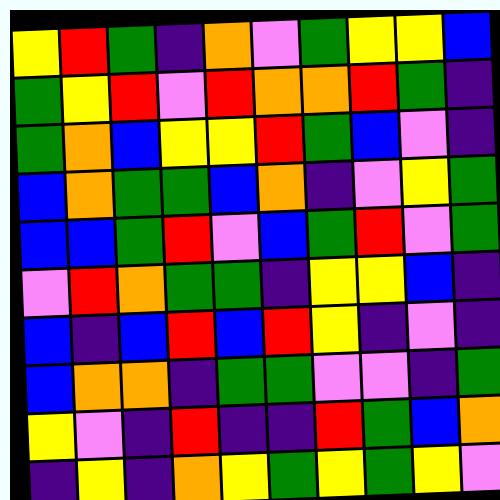[["yellow", "red", "green", "indigo", "orange", "violet", "green", "yellow", "yellow", "blue"], ["green", "yellow", "red", "violet", "red", "orange", "orange", "red", "green", "indigo"], ["green", "orange", "blue", "yellow", "yellow", "red", "green", "blue", "violet", "indigo"], ["blue", "orange", "green", "green", "blue", "orange", "indigo", "violet", "yellow", "green"], ["blue", "blue", "green", "red", "violet", "blue", "green", "red", "violet", "green"], ["violet", "red", "orange", "green", "green", "indigo", "yellow", "yellow", "blue", "indigo"], ["blue", "indigo", "blue", "red", "blue", "red", "yellow", "indigo", "violet", "indigo"], ["blue", "orange", "orange", "indigo", "green", "green", "violet", "violet", "indigo", "green"], ["yellow", "violet", "indigo", "red", "indigo", "indigo", "red", "green", "blue", "orange"], ["indigo", "yellow", "indigo", "orange", "yellow", "green", "yellow", "green", "yellow", "violet"]]